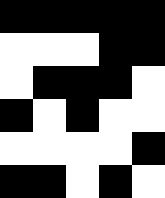[["black", "black", "black", "black", "black"], ["white", "white", "white", "black", "black"], ["white", "black", "black", "black", "white"], ["black", "white", "black", "white", "white"], ["white", "white", "white", "white", "black"], ["black", "black", "white", "black", "white"]]